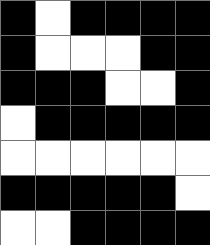[["black", "white", "black", "black", "black", "black"], ["black", "white", "white", "white", "black", "black"], ["black", "black", "black", "white", "white", "black"], ["white", "black", "black", "black", "black", "black"], ["white", "white", "white", "white", "white", "white"], ["black", "black", "black", "black", "black", "white"], ["white", "white", "black", "black", "black", "black"]]